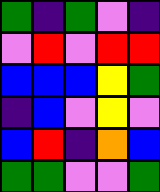[["green", "indigo", "green", "violet", "indigo"], ["violet", "red", "violet", "red", "red"], ["blue", "blue", "blue", "yellow", "green"], ["indigo", "blue", "violet", "yellow", "violet"], ["blue", "red", "indigo", "orange", "blue"], ["green", "green", "violet", "violet", "green"]]